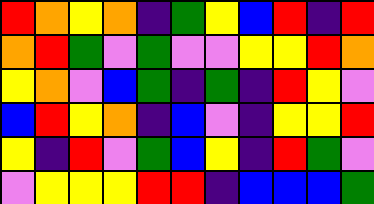[["red", "orange", "yellow", "orange", "indigo", "green", "yellow", "blue", "red", "indigo", "red"], ["orange", "red", "green", "violet", "green", "violet", "violet", "yellow", "yellow", "red", "orange"], ["yellow", "orange", "violet", "blue", "green", "indigo", "green", "indigo", "red", "yellow", "violet"], ["blue", "red", "yellow", "orange", "indigo", "blue", "violet", "indigo", "yellow", "yellow", "red"], ["yellow", "indigo", "red", "violet", "green", "blue", "yellow", "indigo", "red", "green", "violet"], ["violet", "yellow", "yellow", "yellow", "red", "red", "indigo", "blue", "blue", "blue", "green"]]